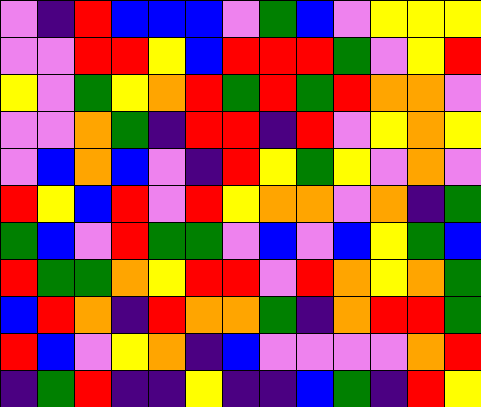[["violet", "indigo", "red", "blue", "blue", "blue", "violet", "green", "blue", "violet", "yellow", "yellow", "yellow"], ["violet", "violet", "red", "red", "yellow", "blue", "red", "red", "red", "green", "violet", "yellow", "red"], ["yellow", "violet", "green", "yellow", "orange", "red", "green", "red", "green", "red", "orange", "orange", "violet"], ["violet", "violet", "orange", "green", "indigo", "red", "red", "indigo", "red", "violet", "yellow", "orange", "yellow"], ["violet", "blue", "orange", "blue", "violet", "indigo", "red", "yellow", "green", "yellow", "violet", "orange", "violet"], ["red", "yellow", "blue", "red", "violet", "red", "yellow", "orange", "orange", "violet", "orange", "indigo", "green"], ["green", "blue", "violet", "red", "green", "green", "violet", "blue", "violet", "blue", "yellow", "green", "blue"], ["red", "green", "green", "orange", "yellow", "red", "red", "violet", "red", "orange", "yellow", "orange", "green"], ["blue", "red", "orange", "indigo", "red", "orange", "orange", "green", "indigo", "orange", "red", "red", "green"], ["red", "blue", "violet", "yellow", "orange", "indigo", "blue", "violet", "violet", "violet", "violet", "orange", "red"], ["indigo", "green", "red", "indigo", "indigo", "yellow", "indigo", "indigo", "blue", "green", "indigo", "red", "yellow"]]